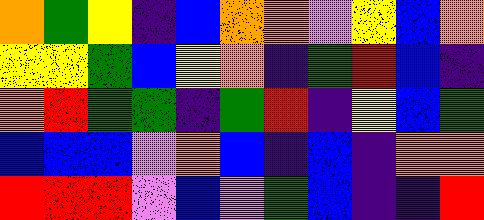[["orange", "green", "yellow", "indigo", "blue", "orange", "orange", "violet", "yellow", "blue", "orange"], ["yellow", "yellow", "green", "blue", "yellow", "orange", "indigo", "green", "red", "blue", "indigo"], ["orange", "red", "green", "green", "indigo", "green", "red", "indigo", "yellow", "blue", "green"], ["blue", "blue", "blue", "violet", "orange", "blue", "indigo", "blue", "indigo", "orange", "orange"], ["red", "red", "red", "violet", "blue", "violet", "green", "blue", "indigo", "indigo", "red"]]